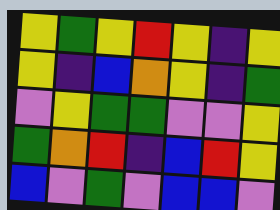[["yellow", "green", "yellow", "red", "yellow", "indigo", "yellow"], ["yellow", "indigo", "blue", "orange", "yellow", "indigo", "green"], ["violet", "yellow", "green", "green", "violet", "violet", "yellow"], ["green", "orange", "red", "indigo", "blue", "red", "yellow"], ["blue", "violet", "green", "violet", "blue", "blue", "violet"]]